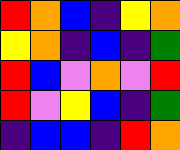[["red", "orange", "blue", "indigo", "yellow", "orange"], ["yellow", "orange", "indigo", "blue", "indigo", "green"], ["red", "blue", "violet", "orange", "violet", "red"], ["red", "violet", "yellow", "blue", "indigo", "green"], ["indigo", "blue", "blue", "indigo", "red", "orange"]]